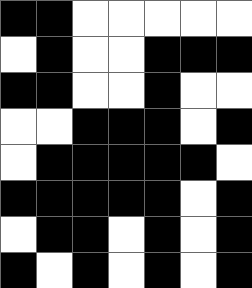[["black", "black", "white", "white", "white", "white", "white"], ["white", "black", "white", "white", "black", "black", "black"], ["black", "black", "white", "white", "black", "white", "white"], ["white", "white", "black", "black", "black", "white", "black"], ["white", "black", "black", "black", "black", "black", "white"], ["black", "black", "black", "black", "black", "white", "black"], ["white", "black", "black", "white", "black", "white", "black"], ["black", "white", "black", "white", "black", "white", "black"]]